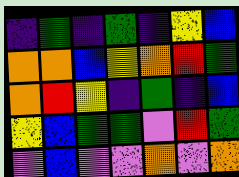[["indigo", "green", "indigo", "green", "indigo", "yellow", "blue"], ["orange", "orange", "blue", "yellow", "orange", "red", "green"], ["orange", "red", "yellow", "indigo", "green", "indigo", "blue"], ["yellow", "blue", "green", "green", "violet", "red", "green"], ["violet", "blue", "violet", "violet", "orange", "violet", "orange"]]